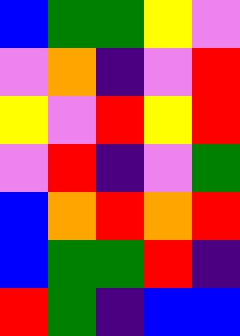[["blue", "green", "green", "yellow", "violet"], ["violet", "orange", "indigo", "violet", "red"], ["yellow", "violet", "red", "yellow", "red"], ["violet", "red", "indigo", "violet", "green"], ["blue", "orange", "red", "orange", "red"], ["blue", "green", "green", "red", "indigo"], ["red", "green", "indigo", "blue", "blue"]]